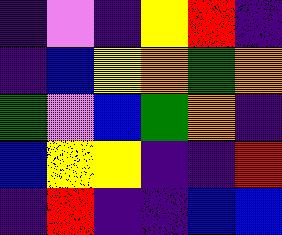[["indigo", "violet", "indigo", "yellow", "red", "indigo"], ["indigo", "blue", "yellow", "orange", "green", "orange"], ["green", "violet", "blue", "green", "orange", "indigo"], ["blue", "yellow", "yellow", "indigo", "indigo", "red"], ["indigo", "red", "indigo", "indigo", "blue", "blue"]]